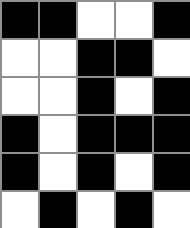[["black", "black", "white", "white", "black"], ["white", "white", "black", "black", "white"], ["white", "white", "black", "white", "black"], ["black", "white", "black", "black", "black"], ["black", "white", "black", "white", "black"], ["white", "black", "white", "black", "white"]]